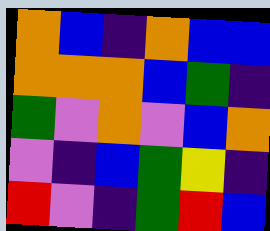[["orange", "blue", "indigo", "orange", "blue", "blue"], ["orange", "orange", "orange", "blue", "green", "indigo"], ["green", "violet", "orange", "violet", "blue", "orange"], ["violet", "indigo", "blue", "green", "yellow", "indigo"], ["red", "violet", "indigo", "green", "red", "blue"]]